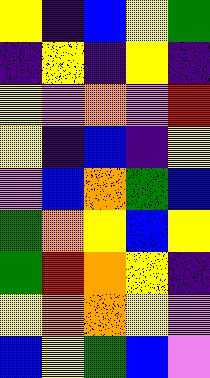[["yellow", "indigo", "blue", "yellow", "green"], ["indigo", "yellow", "indigo", "yellow", "indigo"], ["yellow", "violet", "orange", "violet", "red"], ["yellow", "indigo", "blue", "indigo", "yellow"], ["violet", "blue", "orange", "green", "blue"], ["green", "orange", "yellow", "blue", "yellow"], ["green", "red", "orange", "yellow", "indigo"], ["yellow", "orange", "orange", "yellow", "violet"], ["blue", "yellow", "green", "blue", "violet"]]